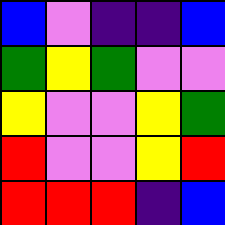[["blue", "violet", "indigo", "indigo", "blue"], ["green", "yellow", "green", "violet", "violet"], ["yellow", "violet", "violet", "yellow", "green"], ["red", "violet", "violet", "yellow", "red"], ["red", "red", "red", "indigo", "blue"]]